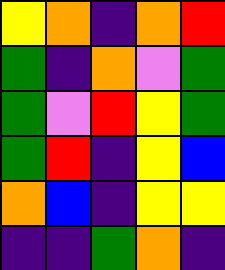[["yellow", "orange", "indigo", "orange", "red"], ["green", "indigo", "orange", "violet", "green"], ["green", "violet", "red", "yellow", "green"], ["green", "red", "indigo", "yellow", "blue"], ["orange", "blue", "indigo", "yellow", "yellow"], ["indigo", "indigo", "green", "orange", "indigo"]]